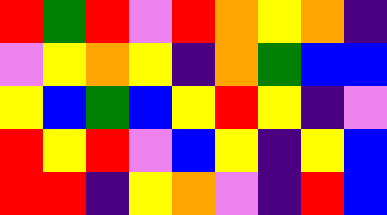[["red", "green", "red", "violet", "red", "orange", "yellow", "orange", "indigo"], ["violet", "yellow", "orange", "yellow", "indigo", "orange", "green", "blue", "blue"], ["yellow", "blue", "green", "blue", "yellow", "red", "yellow", "indigo", "violet"], ["red", "yellow", "red", "violet", "blue", "yellow", "indigo", "yellow", "blue"], ["red", "red", "indigo", "yellow", "orange", "violet", "indigo", "red", "blue"]]